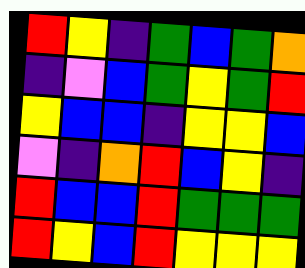[["red", "yellow", "indigo", "green", "blue", "green", "orange"], ["indigo", "violet", "blue", "green", "yellow", "green", "red"], ["yellow", "blue", "blue", "indigo", "yellow", "yellow", "blue"], ["violet", "indigo", "orange", "red", "blue", "yellow", "indigo"], ["red", "blue", "blue", "red", "green", "green", "green"], ["red", "yellow", "blue", "red", "yellow", "yellow", "yellow"]]